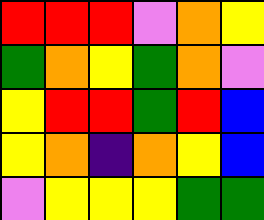[["red", "red", "red", "violet", "orange", "yellow"], ["green", "orange", "yellow", "green", "orange", "violet"], ["yellow", "red", "red", "green", "red", "blue"], ["yellow", "orange", "indigo", "orange", "yellow", "blue"], ["violet", "yellow", "yellow", "yellow", "green", "green"]]